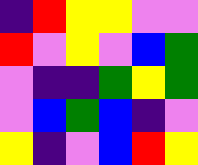[["indigo", "red", "yellow", "yellow", "violet", "violet"], ["red", "violet", "yellow", "violet", "blue", "green"], ["violet", "indigo", "indigo", "green", "yellow", "green"], ["violet", "blue", "green", "blue", "indigo", "violet"], ["yellow", "indigo", "violet", "blue", "red", "yellow"]]